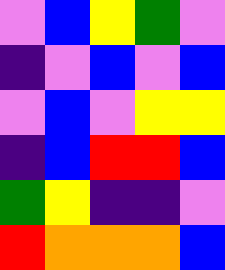[["violet", "blue", "yellow", "green", "violet"], ["indigo", "violet", "blue", "violet", "blue"], ["violet", "blue", "violet", "yellow", "yellow"], ["indigo", "blue", "red", "red", "blue"], ["green", "yellow", "indigo", "indigo", "violet"], ["red", "orange", "orange", "orange", "blue"]]